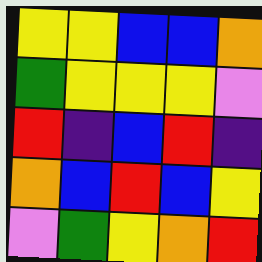[["yellow", "yellow", "blue", "blue", "orange"], ["green", "yellow", "yellow", "yellow", "violet"], ["red", "indigo", "blue", "red", "indigo"], ["orange", "blue", "red", "blue", "yellow"], ["violet", "green", "yellow", "orange", "red"]]